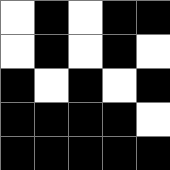[["white", "black", "white", "black", "black"], ["white", "black", "white", "black", "white"], ["black", "white", "black", "white", "black"], ["black", "black", "black", "black", "white"], ["black", "black", "black", "black", "black"]]